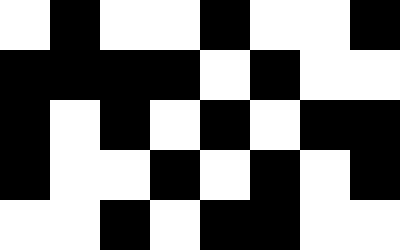[["white", "black", "white", "white", "black", "white", "white", "black"], ["black", "black", "black", "black", "white", "black", "white", "white"], ["black", "white", "black", "white", "black", "white", "black", "black"], ["black", "white", "white", "black", "white", "black", "white", "black"], ["white", "white", "black", "white", "black", "black", "white", "white"]]